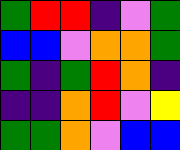[["green", "red", "red", "indigo", "violet", "green"], ["blue", "blue", "violet", "orange", "orange", "green"], ["green", "indigo", "green", "red", "orange", "indigo"], ["indigo", "indigo", "orange", "red", "violet", "yellow"], ["green", "green", "orange", "violet", "blue", "blue"]]